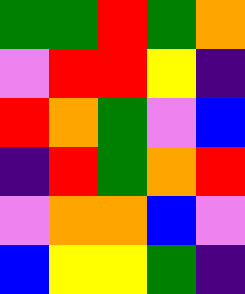[["green", "green", "red", "green", "orange"], ["violet", "red", "red", "yellow", "indigo"], ["red", "orange", "green", "violet", "blue"], ["indigo", "red", "green", "orange", "red"], ["violet", "orange", "orange", "blue", "violet"], ["blue", "yellow", "yellow", "green", "indigo"]]